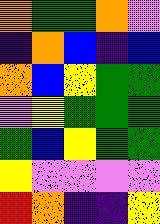[["orange", "green", "green", "orange", "violet"], ["indigo", "orange", "blue", "indigo", "blue"], ["orange", "blue", "yellow", "green", "green"], ["violet", "yellow", "green", "green", "green"], ["green", "blue", "yellow", "green", "green"], ["yellow", "violet", "violet", "violet", "violet"], ["red", "orange", "indigo", "indigo", "yellow"]]